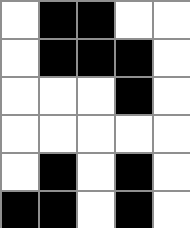[["white", "black", "black", "white", "white"], ["white", "black", "black", "black", "white"], ["white", "white", "white", "black", "white"], ["white", "white", "white", "white", "white"], ["white", "black", "white", "black", "white"], ["black", "black", "white", "black", "white"]]